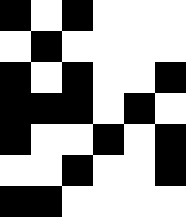[["black", "white", "black", "white", "white", "white"], ["white", "black", "white", "white", "white", "white"], ["black", "white", "black", "white", "white", "black"], ["black", "black", "black", "white", "black", "white"], ["black", "white", "white", "black", "white", "black"], ["white", "white", "black", "white", "white", "black"], ["black", "black", "white", "white", "white", "white"]]